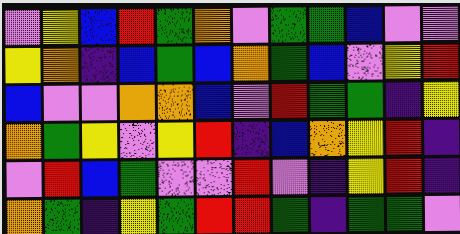[["violet", "yellow", "blue", "red", "green", "orange", "violet", "green", "green", "blue", "violet", "violet"], ["yellow", "orange", "indigo", "blue", "green", "blue", "orange", "green", "blue", "violet", "yellow", "red"], ["blue", "violet", "violet", "orange", "orange", "blue", "violet", "red", "green", "green", "indigo", "yellow"], ["orange", "green", "yellow", "violet", "yellow", "red", "indigo", "blue", "orange", "yellow", "red", "indigo"], ["violet", "red", "blue", "green", "violet", "violet", "red", "violet", "indigo", "yellow", "red", "indigo"], ["orange", "green", "indigo", "yellow", "green", "red", "red", "green", "indigo", "green", "green", "violet"]]